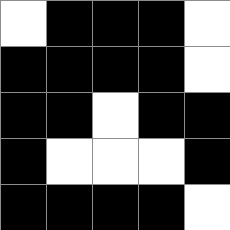[["white", "black", "black", "black", "white"], ["black", "black", "black", "black", "white"], ["black", "black", "white", "black", "black"], ["black", "white", "white", "white", "black"], ["black", "black", "black", "black", "white"]]